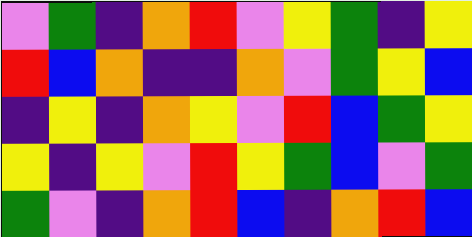[["violet", "green", "indigo", "orange", "red", "violet", "yellow", "green", "indigo", "yellow"], ["red", "blue", "orange", "indigo", "indigo", "orange", "violet", "green", "yellow", "blue"], ["indigo", "yellow", "indigo", "orange", "yellow", "violet", "red", "blue", "green", "yellow"], ["yellow", "indigo", "yellow", "violet", "red", "yellow", "green", "blue", "violet", "green"], ["green", "violet", "indigo", "orange", "red", "blue", "indigo", "orange", "red", "blue"]]